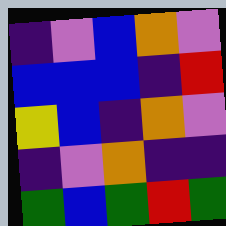[["indigo", "violet", "blue", "orange", "violet"], ["blue", "blue", "blue", "indigo", "red"], ["yellow", "blue", "indigo", "orange", "violet"], ["indigo", "violet", "orange", "indigo", "indigo"], ["green", "blue", "green", "red", "green"]]